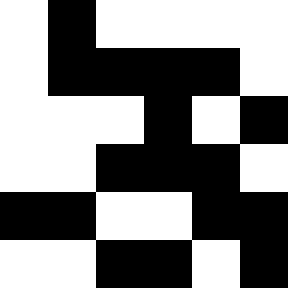[["white", "black", "white", "white", "white", "white"], ["white", "black", "black", "black", "black", "white"], ["white", "white", "white", "black", "white", "black"], ["white", "white", "black", "black", "black", "white"], ["black", "black", "white", "white", "black", "black"], ["white", "white", "black", "black", "white", "black"]]